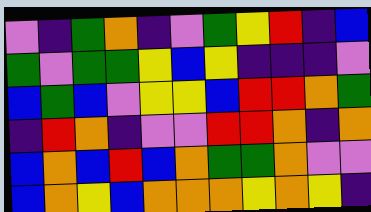[["violet", "indigo", "green", "orange", "indigo", "violet", "green", "yellow", "red", "indigo", "blue"], ["green", "violet", "green", "green", "yellow", "blue", "yellow", "indigo", "indigo", "indigo", "violet"], ["blue", "green", "blue", "violet", "yellow", "yellow", "blue", "red", "red", "orange", "green"], ["indigo", "red", "orange", "indigo", "violet", "violet", "red", "red", "orange", "indigo", "orange"], ["blue", "orange", "blue", "red", "blue", "orange", "green", "green", "orange", "violet", "violet"], ["blue", "orange", "yellow", "blue", "orange", "orange", "orange", "yellow", "orange", "yellow", "indigo"]]